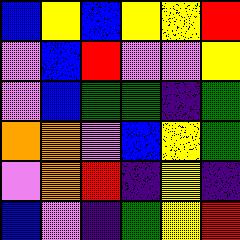[["blue", "yellow", "blue", "yellow", "yellow", "red"], ["violet", "blue", "red", "violet", "violet", "yellow"], ["violet", "blue", "green", "green", "indigo", "green"], ["orange", "orange", "violet", "blue", "yellow", "green"], ["violet", "orange", "red", "indigo", "yellow", "indigo"], ["blue", "violet", "indigo", "green", "yellow", "red"]]